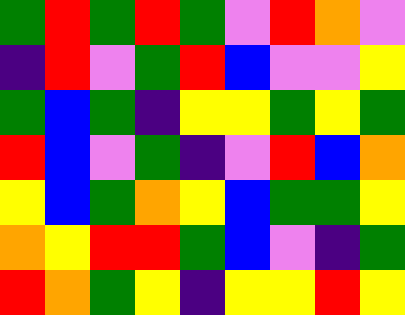[["green", "red", "green", "red", "green", "violet", "red", "orange", "violet"], ["indigo", "red", "violet", "green", "red", "blue", "violet", "violet", "yellow"], ["green", "blue", "green", "indigo", "yellow", "yellow", "green", "yellow", "green"], ["red", "blue", "violet", "green", "indigo", "violet", "red", "blue", "orange"], ["yellow", "blue", "green", "orange", "yellow", "blue", "green", "green", "yellow"], ["orange", "yellow", "red", "red", "green", "blue", "violet", "indigo", "green"], ["red", "orange", "green", "yellow", "indigo", "yellow", "yellow", "red", "yellow"]]